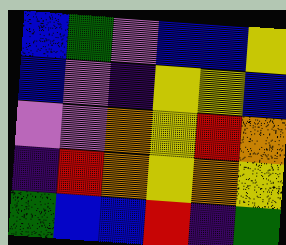[["blue", "green", "violet", "blue", "blue", "yellow"], ["blue", "violet", "indigo", "yellow", "yellow", "blue"], ["violet", "violet", "orange", "yellow", "red", "orange"], ["indigo", "red", "orange", "yellow", "orange", "yellow"], ["green", "blue", "blue", "red", "indigo", "green"]]